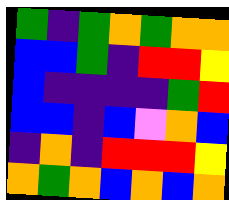[["green", "indigo", "green", "orange", "green", "orange", "orange"], ["blue", "blue", "green", "indigo", "red", "red", "yellow"], ["blue", "indigo", "indigo", "indigo", "indigo", "green", "red"], ["blue", "blue", "indigo", "blue", "violet", "orange", "blue"], ["indigo", "orange", "indigo", "red", "red", "red", "yellow"], ["orange", "green", "orange", "blue", "orange", "blue", "orange"]]